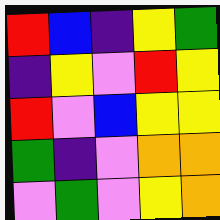[["red", "blue", "indigo", "yellow", "green"], ["indigo", "yellow", "violet", "red", "yellow"], ["red", "violet", "blue", "yellow", "yellow"], ["green", "indigo", "violet", "orange", "orange"], ["violet", "green", "violet", "yellow", "orange"]]